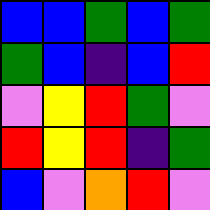[["blue", "blue", "green", "blue", "green"], ["green", "blue", "indigo", "blue", "red"], ["violet", "yellow", "red", "green", "violet"], ["red", "yellow", "red", "indigo", "green"], ["blue", "violet", "orange", "red", "violet"]]